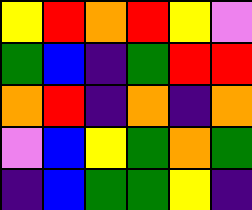[["yellow", "red", "orange", "red", "yellow", "violet"], ["green", "blue", "indigo", "green", "red", "red"], ["orange", "red", "indigo", "orange", "indigo", "orange"], ["violet", "blue", "yellow", "green", "orange", "green"], ["indigo", "blue", "green", "green", "yellow", "indigo"]]